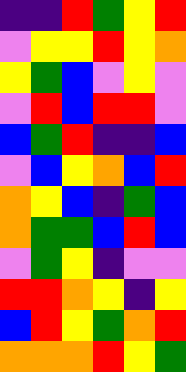[["indigo", "indigo", "red", "green", "yellow", "red"], ["violet", "yellow", "yellow", "red", "yellow", "orange"], ["yellow", "green", "blue", "violet", "yellow", "violet"], ["violet", "red", "blue", "red", "red", "violet"], ["blue", "green", "red", "indigo", "indigo", "blue"], ["violet", "blue", "yellow", "orange", "blue", "red"], ["orange", "yellow", "blue", "indigo", "green", "blue"], ["orange", "green", "green", "blue", "red", "blue"], ["violet", "green", "yellow", "indigo", "violet", "violet"], ["red", "red", "orange", "yellow", "indigo", "yellow"], ["blue", "red", "yellow", "green", "orange", "red"], ["orange", "orange", "orange", "red", "yellow", "green"]]